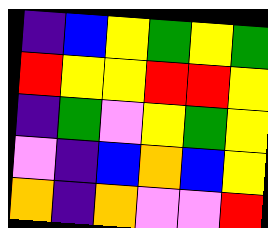[["indigo", "blue", "yellow", "green", "yellow", "green"], ["red", "yellow", "yellow", "red", "red", "yellow"], ["indigo", "green", "violet", "yellow", "green", "yellow"], ["violet", "indigo", "blue", "orange", "blue", "yellow"], ["orange", "indigo", "orange", "violet", "violet", "red"]]